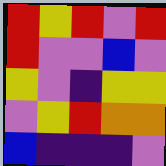[["red", "yellow", "red", "violet", "red"], ["red", "violet", "violet", "blue", "violet"], ["yellow", "violet", "indigo", "yellow", "yellow"], ["violet", "yellow", "red", "orange", "orange"], ["blue", "indigo", "indigo", "indigo", "violet"]]